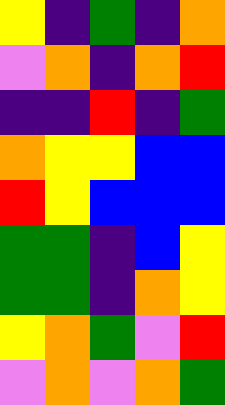[["yellow", "indigo", "green", "indigo", "orange"], ["violet", "orange", "indigo", "orange", "red"], ["indigo", "indigo", "red", "indigo", "green"], ["orange", "yellow", "yellow", "blue", "blue"], ["red", "yellow", "blue", "blue", "blue"], ["green", "green", "indigo", "blue", "yellow"], ["green", "green", "indigo", "orange", "yellow"], ["yellow", "orange", "green", "violet", "red"], ["violet", "orange", "violet", "orange", "green"]]